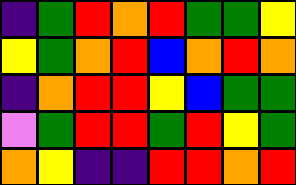[["indigo", "green", "red", "orange", "red", "green", "green", "yellow"], ["yellow", "green", "orange", "red", "blue", "orange", "red", "orange"], ["indigo", "orange", "red", "red", "yellow", "blue", "green", "green"], ["violet", "green", "red", "red", "green", "red", "yellow", "green"], ["orange", "yellow", "indigo", "indigo", "red", "red", "orange", "red"]]